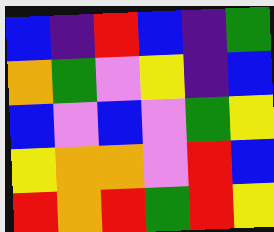[["blue", "indigo", "red", "blue", "indigo", "green"], ["orange", "green", "violet", "yellow", "indigo", "blue"], ["blue", "violet", "blue", "violet", "green", "yellow"], ["yellow", "orange", "orange", "violet", "red", "blue"], ["red", "orange", "red", "green", "red", "yellow"]]